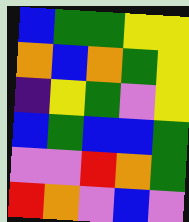[["blue", "green", "green", "yellow", "yellow"], ["orange", "blue", "orange", "green", "yellow"], ["indigo", "yellow", "green", "violet", "yellow"], ["blue", "green", "blue", "blue", "green"], ["violet", "violet", "red", "orange", "green"], ["red", "orange", "violet", "blue", "violet"]]